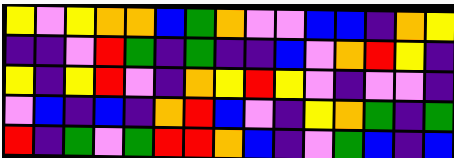[["yellow", "violet", "yellow", "orange", "orange", "blue", "green", "orange", "violet", "violet", "blue", "blue", "indigo", "orange", "yellow"], ["indigo", "indigo", "violet", "red", "green", "indigo", "green", "indigo", "indigo", "blue", "violet", "orange", "red", "yellow", "indigo"], ["yellow", "indigo", "yellow", "red", "violet", "indigo", "orange", "yellow", "red", "yellow", "violet", "indigo", "violet", "violet", "indigo"], ["violet", "blue", "indigo", "blue", "indigo", "orange", "red", "blue", "violet", "indigo", "yellow", "orange", "green", "indigo", "green"], ["red", "indigo", "green", "violet", "green", "red", "red", "orange", "blue", "indigo", "violet", "green", "blue", "indigo", "blue"]]